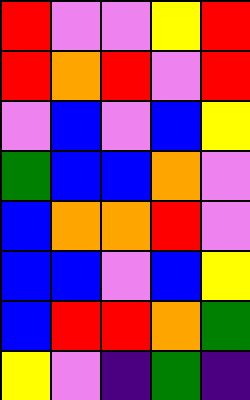[["red", "violet", "violet", "yellow", "red"], ["red", "orange", "red", "violet", "red"], ["violet", "blue", "violet", "blue", "yellow"], ["green", "blue", "blue", "orange", "violet"], ["blue", "orange", "orange", "red", "violet"], ["blue", "blue", "violet", "blue", "yellow"], ["blue", "red", "red", "orange", "green"], ["yellow", "violet", "indigo", "green", "indigo"]]